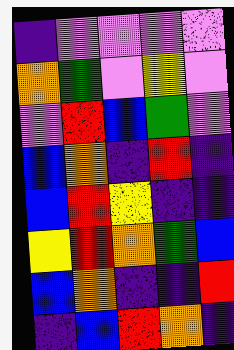[["indigo", "violet", "violet", "violet", "violet"], ["orange", "green", "violet", "yellow", "violet"], ["violet", "red", "blue", "green", "violet"], ["blue", "orange", "indigo", "red", "indigo"], ["blue", "red", "yellow", "indigo", "indigo"], ["yellow", "red", "orange", "green", "blue"], ["blue", "orange", "indigo", "indigo", "red"], ["indigo", "blue", "red", "orange", "indigo"]]